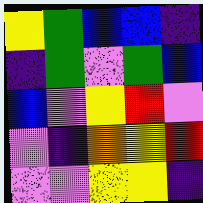[["yellow", "green", "blue", "blue", "indigo"], ["indigo", "green", "violet", "green", "blue"], ["blue", "violet", "yellow", "red", "violet"], ["violet", "indigo", "orange", "yellow", "red"], ["violet", "violet", "yellow", "yellow", "indigo"]]